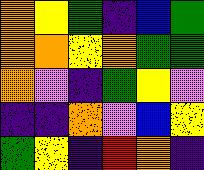[["orange", "yellow", "green", "indigo", "blue", "green"], ["orange", "orange", "yellow", "orange", "green", "green"], ["orange", "violet", "indigo", "green", "yellow", "violet"], ["indigo", "indigo", "orange", "violet", "blue", "yellow"], ["green", "yellow", "indigo", "red", "orange", "indigo"]]